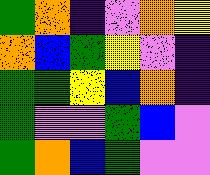[["green", "orange", "indigo", "violet", "orange", "yellow"], ["orange", "blue", "green", "yellow", "violet", "indigo"], ["green", "green", "yellow", "blue", "orange", "indigo"], ["green", "violet", "violet", "green", "blue", "violet"], ["green", "orange", "blue", "green", "violet", "violet"]]